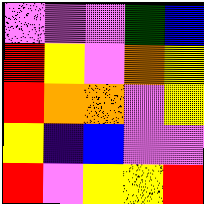[["violet", "violet", "violet", "green", "blue"], ["red", "yellow", "violet", "orange", "yellow"], ["red", "orange", "orange", "violet", "yellow"], ["yellow", "indigo", "blue", "violet", "violet"], ["red", "violet", "yellow", "yellow", "red"]]